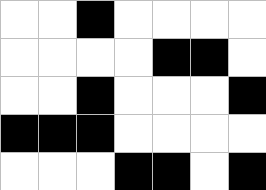[["white", "white", "black", "white", "white", "white", "white"], ["white", "white", "white", "white", "black", "black", "white"], ["white", "white", "black", "white", "white", "white", "black"], ["black", "black", "black", "white", "white", "white", "white"], ["white", "white", "white", "black", "black", "white", "black"]]